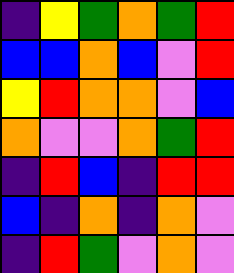[["indigo", "yellow", "green", "orange", "green", "red"], ["blue", "blue", "orange", "blue", "violet", "red"], ["yellow", "red", "orange", "orange", "violet", "blue"], ["orange", "violet", "violet", "orange", "green", "red"], ["indigo", "red", "blue", "indigo", "red", "red"], ["blue", "indigo", "orange", "indigo", "orange", "violet"], ["indigo", "red", "green", "violet", "orange", "violet"]]